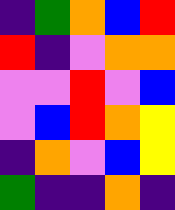[["indigo", "green", "orange", "blue", "red"], ["red", "indigo", "violet", "orange", "orange"], ["violet", "violet", "red", "violet", "blue"], ["violet", "blue", "red", "orange", "yellow"], ["indigo", "orange", "violet", "blue", "yellow"], ["green", "indigo", "indigo", "orange", "indigo"]]